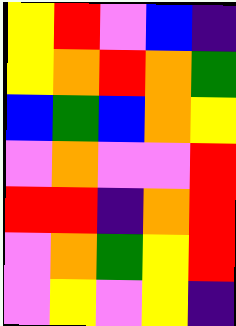[["yellow", "red", "violet", "blue", "indigo"], ["yellow", "orange", "red", "orange", "green"], ["blue", "green", "blue", "orange", "yellow"], ["violet", "orange", "violet", "violet", "red"], ["red", "red", "indigo", "orange", "red"], ["violet", "orange", "green", "yellow", "red"], ["violet", "yellow", "violet", "yellow", "indigo"]]